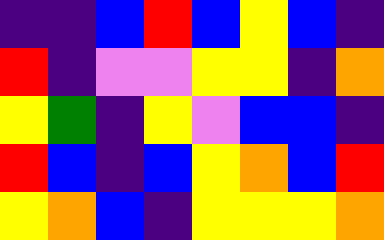[["indigo", "indigo", "blue", "red", "blue", "yellow", "blue", "indigo"], ["red", "indigo", "violet", "violet", "yellow", "yellow", "indigo", "orange"], ["yellow", "green", "indigo", "yellow", "violet", "blue", "blue", "indigo"], ["red", "blue", "indigo", "blue", "yellow", "orange", "blue", "red"], ["yellow", "orange", "blue", "indigo", "yellow", "yellow", "yellow", "orange"]]